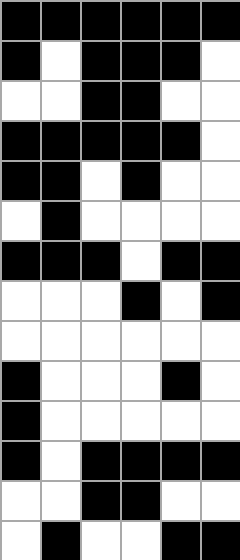[["black", "black", "black", "black", "black", "black"], ["black", "white", "black", "black", "black", "white"], ["white", "white", "black", "black", "white", "white"], ["black", "black", "black", "black", "black", "white"], ["black", "black", "white", "black", "white", "white"], ["white", "black", "white", "white", "white", "white"], ["black", "black", "black", "white", "black", "black"], ["white", "white", "white", "black", "white", "black"], ["white", "white", "white", "white", "white", "white"], ["black", "white", "white", "white", "black", "white"], ["black", "white", "white", "white", "white", "white"], ["black", "white", "black", "black", "black", "black"], ["white", "white", "black", "black", "white", "white"], ["white", "black", "white", "white", "black", "black"]]